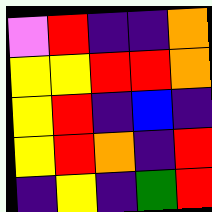[["violet", "red", "indigo", "indigo", "orange"], ["yellow", "yellow", "red", "red", "orange"], ["yellow", "red", "indigo", "blue", "indigo"], ["yellow", "red", "orange", "indigo", "red"], ["indigo", "yellow", "indigo", "green", "red"]]